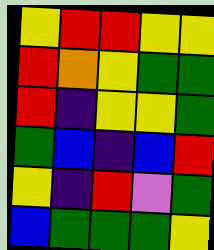[["yellow", "red", "red", "yellow", "yellow"], ["red", "orange", "yellow", "green", "green"], ["red", "indigo", "yellow", "yellow", "green"], ["green", "blue", "indigo", "blue", "red"], ["yellow", "indigo", "red", "violet", "green"], ["blue", "green", "green", "green", "yellow"]]